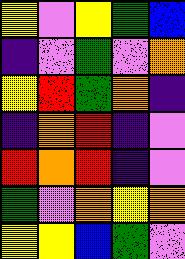[["yellow", "violet", "yellow", "green", "blue"], ["indigo", "violet", "green", "violet", "orange"], ["yellow", "red", "green", "orange", "indigo"], ["indigo", "orange", "red", "indigo", "violet"], ["red", "orange", "red", "indigo", "violet"], ["green", "violet", "orange", "yellow", "orange"], ["yellow", "yellow", "blue", "green", "violet"]]